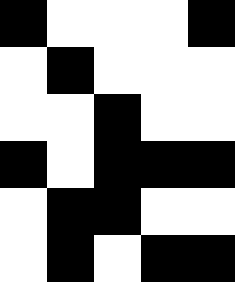[["black", "white", "white", "white", "black"], ["white", "black", "white", "white", "white"], ["white", "white", "black", "white", "white"], ["black", "white", "black", "black", "black"], ["white", "black", "black", "white", "white"], ["white", "black", "white", "black", "black"]]